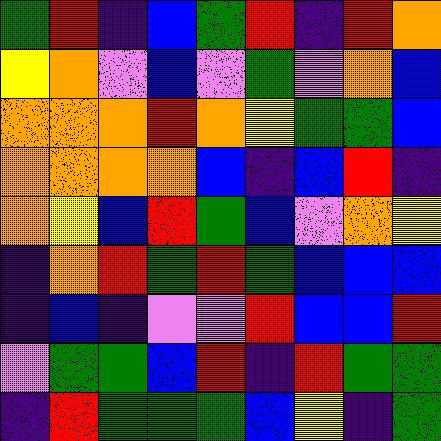[["green", "red", "indigo", "blue", "green", "red", "indigo", "red", "orange"], ["yellow", "orange", "violet", "blue", "violet", "green", "violet", "orange", "blue"], ["orange", "orange", "orange", "red", "orange", "yellow", "green", "green", "blue"], ["orange", "orange", "orange", "orange", "blue", "indigo", "blue", "red", "indigo"], ["orange", "yellow", "blue", "red", "green", "blue", "violet", "orange", "yellow"], ["indigo", "orange", "red", "green", "red", "green", "blue", "blue", "blue"], ["indigo", "blue", "indigo", "violet", "violet", "red", "blue", "blue", "red"], ["violet", "green", "green", "blue", "red", "indigo", "red", "green", "green"], ["indigo", "red", "green", "green", "green", "blue", "yellow", "indigo", "green"]]